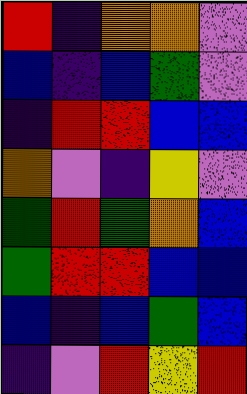[["red", "indigo", "orange", "orange", "violet"], ["blue", "indigo", "blue", "green", "violet"], ["indigo", "red", "red", "blue", "blue"], ["orange", "violet", "indigo", "yellow", "violet"], ["green", "red", "green", "orange", "blue"], ["green", "red", "red", "blue", "blue"], ["blue", "indigo", "blue", "green", "blue"], ["indigo", "violet", "red", "yellow", "red"]]